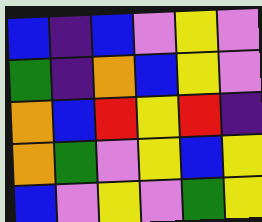[["blue", "indigo", "blue", "violet", "yellow", "violet"], ["green", "indigo", "orange", "blue", "yellow", "violet"], ["orange", "blue", "red", "yellow", "red", "indigo"], ["orange", "green", "violet", "yellow", "blue", "yellow"], ["blue", "violet", "yellow", "violet", "green", "yellow"]]